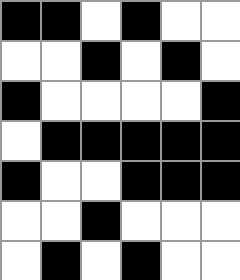[["black", "black", "white", "black", "white", "white"], ["white", "white", "black", "white", "black", "white"], ["black", "white", "white", "white", "white", "black"], ["white", "black", "black", "black", "black", "black"], ["black", "white", "white", "black", "black", "black"], ["white", "white", "black", "white", "white", "white"], ["white", "black", "white", "black", "white", "white"]]